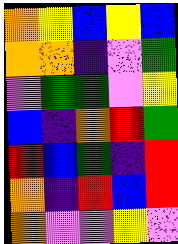[["orange", "yellow", "blue", "yellow", "blue"], ["orange", "orange", "indigo", "violet", "green"], ["violet", "green", "green", "violet", "yellow"], ["blue", "indigo", "orange", "red", "green"], ["red", "blue", "green", "indigo", "red"], ["orange", "indigo", "red", "blue", "red"], ["orange", "violet", "violet", "yellow", "violet"]]